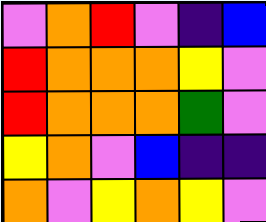[["violet", "orange", "red", "violet", "indigo", "blue"], ["red", "orange", "orange", "orange", "yellow", "violet"], ["red", "orange", "orange", "orange", "green", "violet"], ["yellow", "orange", "violet", "blue", "indigo", "indigo"], ["orange", "violet", "yellow", "orange", "yellow", "violet"]]